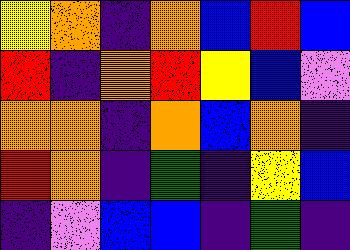[["yellow", "orange", "indigo", "orange", "blue", "red", "blue"], ["red", "indigo", "orange", "red", "yellow", "blue", "violet"], ["orange", "orange", "indigo", "orange", "blue", "orange", "indigo"], ["red", "orange", "indigo", "green", "indigo", "yellow", "blue"], ["indigo", "violet", "blue", "blue", "indigo", "green", "indigo"]]